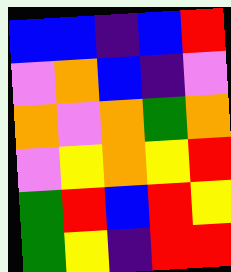[["blue", "blue", "indigo", "blue", "red"], ["violet", "orange", "blue", "indigo", "violet"], ["orange", "violet", "orange", "green", "orange"], ["violet", "yellow", "orange", "yellow", "red"], ["green", "red", "blue", "red", "yellow"], ["green", "yellow", "indigo", "red", "red"]]